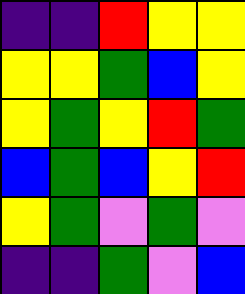[["indigo", "indigo", "red", "yellow", "yellow"], ["yellow", "yellow", "green", "blue", "yellow"], ["yellow", "green", "yellow", "red", "green"], ["blue", "green", "blue", "yellow", "red"], ["yellow", "green", "violet", "green", "violet"], ["indigo", "indigo", "green", "violet", "blue"]]